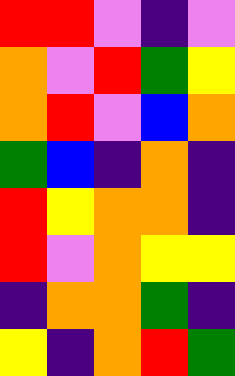[["red", "red", "violet", "indigo", "violet"], ["orange", "violet", "red", "green", "yellow"], ["orange", "red", "violet", "blue", "orange"], ["green", "blue", "indigo", "orange", "indigo"], ["red", "yellow", "orange", "orange", "indigo"], ["red", "violet", "orange", "yellow", "yellow"], ["indigo", "orange", "orange", "green", "indigo"], ["yellow", "indigo", "orange", "red", "green"]]